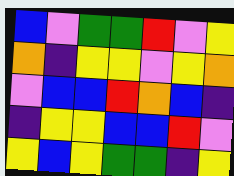[["blue", "violet", "green", "green", "red", "violet", "yellow"], ["orange", "indigo", "yellow", "yellow", "violet", "yellow", "orange"], ["violet", "blue", "blue", "red", "orange", "blue", "indigo"], ["indigo", "yellow", "yellow", "blue", "blue", "red", "violet"], ["yellow", "blue", "yellow", "green", "green", "indigo", "yellow"]]